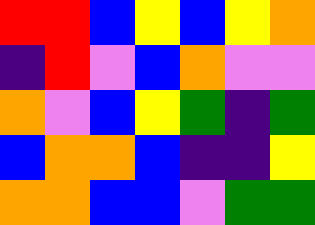[["red", "red", "blue", "yellow", "blue", "yellow", "orange"], ["indigo", "red", "violet", "blue", "orange", "violet", "violet"], ["orange", "violet", "blue", "yellow", "green", "indigo", "green"], ["blue", "orange", "orange", "blue", "indigo", "indigo", "yellow"], ["orange", "orange", "blue", "blue", "violet", "green", "green"]]